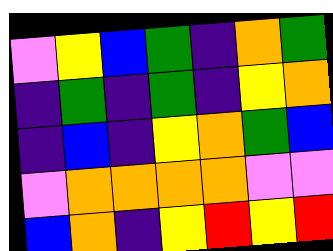[["violet", "yellow", "blue", "green", "indigo", "orange", "green"], ["indigo", "green", "indigo", "green", "indigo", "yellow", "orange"], ["indigo", "blue", "indigo", "yellow", "orange", "green", "blue"], ["violet", "orange", "orange", "orange", "orange", "violet", "violet"], ["blue", "orange", "indigo", "yellow", "red", "yellow", "red"]]